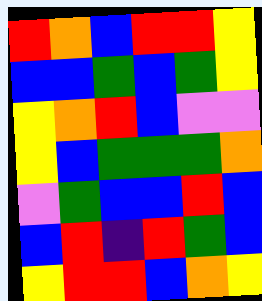[["red", "orange", "blue", "red", "red", "yellow"], ["blue", "blue", "green", "blue", "green", "yellow"], ["yellow", "orange", "red", "blue", "violet", "violet"], ["yellow", "blue", "green", "green", "green", "orange"], ["violet", "green", "blue", "blue", "red", "blue"], ["blue", "red", "indigo", "red", "green", "blue"], ["yellow", "red", "red", "blue", "orange", "yellow"]]